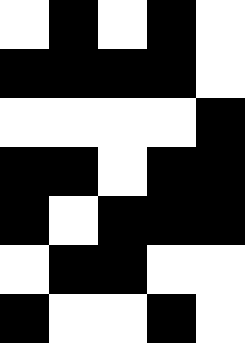[["white", "black", "white", "black", "white"], ["black", "black", "black", "black", "white"], ["white", "white", "white", "white", "black"], ["black", "black", "white", "black", "black"], ["black", "white", "black", "black", "black"], ["white", "black", "black", "white", "white"], ["black", "white", "white", "black", "white"]]